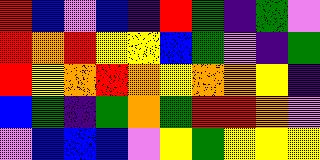[["red", "blue", "violet", "blue", "indigo", "red", "green", "indigo", "green", "violet"], ["red", "orange", "red", "yellow", "yellow", "blue", "green", "violet", "indigo", "green"], ["red", "yellow", "orange", "red", "orange", "yellow", "orange", "orange", "yellow", "indigo"], ["blue", "green", "indigo", "green", "orange", "green", "red", "red", "orange", "violet"], ["violet", "blue", "blue", "blue", "violet", "yellow", "green", "yellow", "yellow", "yellow"]]